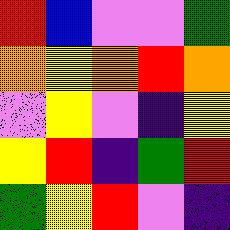[["red", "blue", "violet", "violet", "green"], ["orange", "yellow", "orange", "red", "orange"], ["violet", "yellow", "violet", "indigo", "yellow"], ["yellow", "red", "indigo", "green", "red"], ["green", "yellow", "red", "violet", "indigo"]]